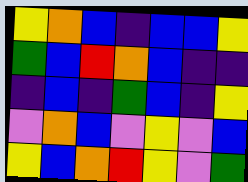[["yellow", "orange", "blue", "indigo", "blue", "blue", "yellow"], ["green", "blue", "red", "orange", "blue", "indigo", "indigo"], ["indigo", "blue", "indigo", "green", "blue", "indigo", "yellow"], ["violet", "orange", "blue", "violet", "yellow", "violet", "blue"], ["yellow", "blue", "orange", "red", "yellow", "violet", "green"]]